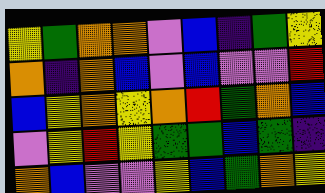[["yellow", "green", "orange", "orange", "violet", "blue", "indigo", "green", "yellow"], ["orange", "indigo", "orange", "blue", "violet", "blue", "violet", "violet", "red"], ["blue", "yellow", "orange", "yellow", "orange", "red", "green", "orange", "blue"], ["violet", "yellow", "red", "yellow", "green", "green", "blue", "green", "indigo"], ["orange", "blue", "violet", "violet", "yellow", "blue", "green", "orange", "yellow"]]